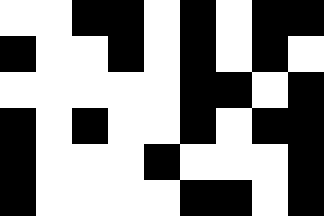[["white", "white", "black", "black", "white", "black", "white", "black", "black"], ["black", "white", "white", "black", "white", "black", "white", "black", "white"], ["white", "white", "white", "white", "white", "black", "black", "white", "black"], ["black", "white", "black", "white", "white", "black", "white", "black", "black"], ["black", "white", "white", "white", "black", "white", "white", "white", "black"], ["black", "white", "white", "white", "white", "black", "black", "white", "black"]]